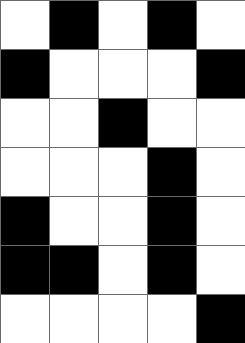[["white", "black", "white", "black", "white"], ["black", "white", "white", "white", "black"], ["white", "white", "black", "white", "white"], ["white", "white", "white", "black", "white"], ["black", "white", "white", "black", "white"], ["black", "black", "white", "black", "white"], ["white", "white", "white", "white", "black"]]